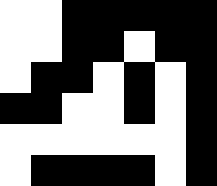[["white", "white", "black", "black", "black", "black", "black"], ["white", "white", "black", "black", "white", "black", "black"], ["white", "black", "black", "white", "black", "white", "black"], ["black", "black", "white", "white", "black", "white", "black"], ["white", "white", "white", "white", "white", "white", "black"], ["white", "black", "black", "black", "black", "white", "black"]]